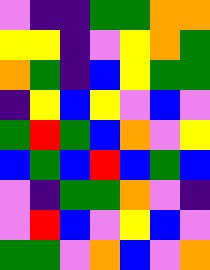[["violet", "indigo", "indigo", "green", "green", "orange", "orange"], ["yellow", "yellow", "indigo", "violet", "yellow", "orange", "green"], ["orange", "green", "indigo", "blue", "yellow", "green", "green"], ["indigo", "yellow", "blue", "yellow", "violet", "blue", "violet"], ["green", "red", "green", "blue", "orange", "violet", "yellow"], ["blue", "green", "blue", "red", "blue", "green", "blue"], ["violet", "indigo", "green", "green", "orange", "violet", "indigo"], ["violet", "red", "blue", "violet", "yellow", "blue", "violet"], ["green", "green", "violet", "orange", "blue", "violet", "orange"]]